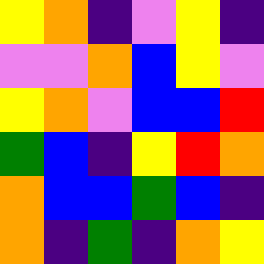[["yellow", "orange", "indigo", "violet", "yellow", "indigo"], ["violet", "violet", "orange", "blue", "yellow", "violet"], ["yellow", "orange", "violet", "blue", "blue", "red"], ["green", "blue", "indigo", "yellow", "red", "orange"], ["orange", "blue", "blue", "green", "blue", "indigo"], ["orange", "indigo", "green", "indigo", "orange", "yellow"]]